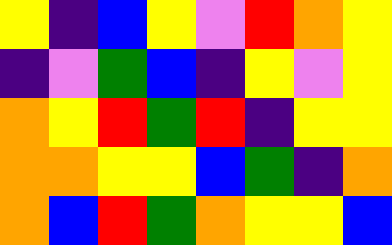[["yellow", "indigo", "blue", "yellow", "violet", "red", "orange", "yellow"], ["indigo", "violet", "green", "blue", "indigo", "yellow", "violet", "yellow"], ["orange", "yellow", "red", "green", "red", "indigo", "yellow", "yellow"], ["orange", "orange", "yellow", "yellow", "blue", "green", "indigo", "orange"], ["orange", "blue", "red", "green", "orange", "yellow", "yellow", "blue"]]